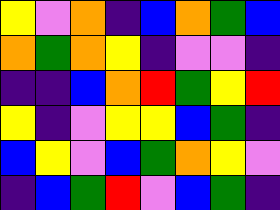[["yellow", "violet", "orange", "indigo", "blue", "orange", "green", "blue"], ["orange", "green", "orange", "yellow", "indigo", "violet", "violet", "indigo"], ["indigo", "indigo", "blue", "orange", "red", "green", "yellow", "red"], ["yellow", "indigo", "violet", "yellow", "yellow", "blue", "green", "indigo"], ["blue", "yellow", "violet", "blue", "green", "orange", "yellow", "violet"], ["indigo", "blue", "green", "red", "violet", "blue", "green", "indigo"]]